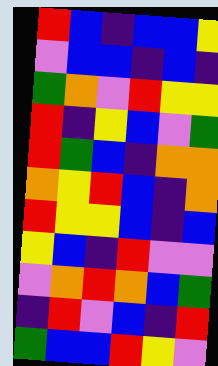[["red", "blue", "indigo", "blue", "blue", "yellow"], ["violet", "blue", "blue", "indigo", "blue", "indigo"], ["green", "orange", "violet", "red", "yellow", "yellow"], ["red", "indigo", "yellow", "blue", "violet", "green"], ["red", "green", "blue", "indigo", "orange", "orange"], ["orange", "yellow", "red", "blue", "indigo", "orange"], ["red", "yellow", "yellow", "blue", "indigo", "blue"], ["yellow", "blue", "indigo", "red", "violet", "violet"], ["violet", "orange", "red", "orange", "blue", "green"], ["indigo", "red", "violet", "blue", "indigo", "red"], ["green", "blue", "blue", "red", "yellow", "violet"]]